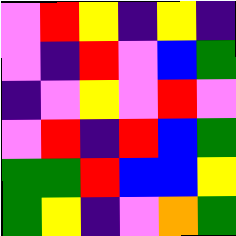[["violet", "red", "yellow", "indigo", "yellow", "indigo"], ["violet", "indigo", "red", "violet", "blue", "green"], ["indigo", "violet", "yellow", "violet", "red", "violet"], ["violet", "red", "indigo", "red", "blue", "green"], ["green", "green", "red", "blue", "blue", "yellow"], ["green", "yellow", "indigo", "violet", "orange", "green"]]